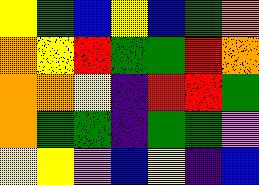[["yellow", "green", "blue", "yellow", "blue", "green", "orange"], ["orange", "yellow", "red", "green", "green", "red", "orange"], ["orange", "orange", "yellow", "indigo", "red", "red", "green"], ["orange", "green", "green", "indigo", "green", "green", "violet"], ["yellow", "yellow", "violet", "blue", "yellow", "indigo", "blue"]]